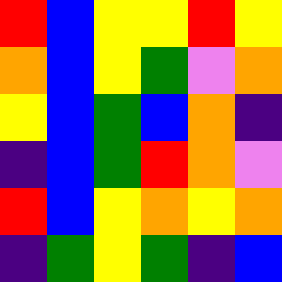[["red", "blue", "yellow", "yellow", "red", "yellow"], ["orange", "blue", "yellow", "green", "violet", "orange"], ["yellow", "blue", "green", "blue", "orange", "indigo"], ["indigo", "blue", "green", "red", "orange", "violet"], ["red", "blue", "yellow", "orange", "yellow", "orange"], ["indigo", "green", "yellow", "green", "indigo", "blue"]]